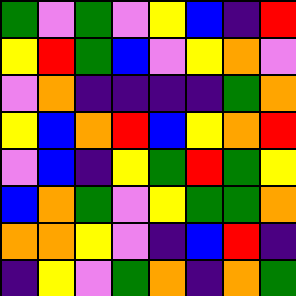[["green", "violet", "green", "violet", "yellow", "blue", "indigo", "red"], ["yellow", "red", "green", "blue", "violet", "yellow", "orange", "violet"], ["violet", "orange", "indigo", "indigo", "indigo", "indigo", "green", "orange"], ["yellow", "blue", "orange", "red", "blue", "yellow", "orange", "red"], ["violet", "blue", "indigo", "yellow", "green", "red", "green", "yellow"], ["blue", "orange", "green", "violet", "yellow", "green", "green", "orange"], ["orange", "orange", "yellow", "violet", "indigo", "blue", "red", "indigo"], ["indigo", "yellow", "violet", "green", "orange", "indigo", "orange", "green"]]